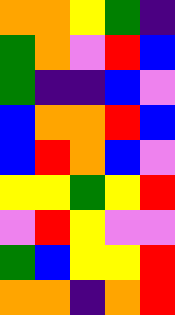[["orange", "orange", "yellow", "green", "indigo"], ["green", "orange", "violet", "red", "blue"], ["green", "indigo", "indigo", "blue", "violet"], ["blue", "orange", "orange", "red", "blue"], ["blue", "red", "orange", "blue", "violet"], ["yellow", "yellow", "green", "yellow", "red"], ["violet", "red", "yellow", "violet", "violet"], ["green", "blue", "yellow", "yellow", "red"], ["orange", "orange", "indigo", "orange", "red"]]